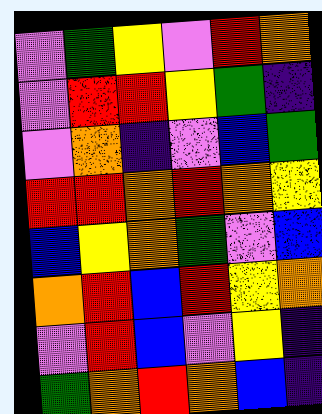[["violet", "green", "yellow", "violet", "red", "orange"], ["violet", "red", "red", "yellow", "green", "indigo"], ["violet", "orange", "indigo", "violet", "blue", "green"], ["red", "red", "orange", "red", "orange", "yellow"], ["blue", "yellow", "orange", "green", "violet", "blue"], ["orange", "red", "blue", "red", "yellow", "orange"], ["violet", "red", "blue", "violet", "yellow", "indigo"], ["green", "orange", "red", "orange", "blue", "indigo"]]